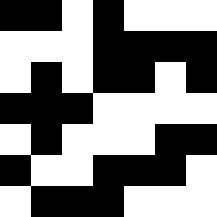[["black", "black", "white", "black", "white", "white", "white"], ["white", "white", "white", "black", "black", "black", "black"], ["white", "black", "white", "black", "black", "white", "black"], ["black", "black", "black", "white", "white", "white", "white"], ["white", "black", "white", "white", "white", "black", "black"], ["black", "white", "white", "black", "black", "black", "white"], ["white", "black", "black", "black", "white", "white", "white"]]